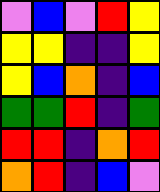[["violet", "blue", "violet", "red", "yellow"], ["yellow", "yellow", "indigo", "indigo", "yellow"], ["yellow", "blue", "orange", "indigo", "blue"], ["green", "green", "red", "indigo", "green"], ["red", "red", "indigo", "orange", "red"], ["orange", "red", "indigo", "blue", "violet"]]